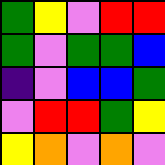[["green", "yellow", "violet", "red", "red"], ["green", "violet", "green", "green", "blue"], ["indigo", "violet", "blue", "blue", "green"], ["violet", "red", "red", "green", "yellow"], ["yellow", "orange", "violet", "orange", "violet"]]